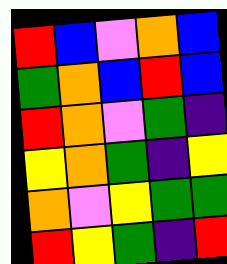[["red", "blue", "violet", "orange", "blue"], ["green", "orange", "blue", "red", "blue"], ["red", "orange", "violet", "green", "indigo"], ["yellow", "orange", "green", "indigo", "yellow"], ["orange", "violet", "yellow", "green", "green"], ["red", "yellow", "green", "indigo", "red"]]